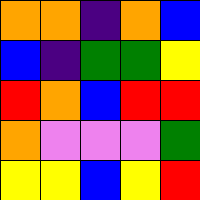[["orange", "orange", "indigo", "orange", "blue"], ["blue", "indigo", "green", "green", "yellow"], ["red", "orange", "blue", "red", "red"], ["orange", "violet", "violet", "violet", "green"], ["yellow", "yellow", "blue", "yellow", "red"]]